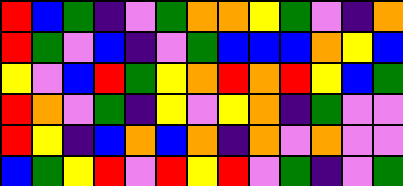[["red", "blue", "green", "indigo", "violet", "green", "orange", "orange", "yellow", "green", "violet", "indigo", "orange"], ["red", "green", "violet", "blue", "indigo", "violet", "green", "blue", "blue", "blue", "orange", "yellow", "blue"], ["yellow", "violet", "blue", "red", "green", "yellow", "orange", "red", "orange", "red", "yellow", "blue", "green"], ["red", "orange", "violet", "green", "indigo", "yellow", "violet", "yellow", "orange", "indigo", "green", "violet", "violet"], ["red", "yellow", "indigo", "blue", "orange", "blue", "orange", "indigo", "orange", "violet", "orange", "violet", "violet"], ["blue", "green", "yellow", "red", "violet", "red", "yellow", "red", "violet", "green", "indigo", "violet", "green"]]